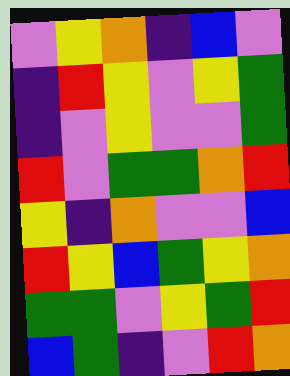[["violet", "yellow", "orange", "indigo", "blue", "violet"], ["indigo", "red", "yellow", "violet", "yellow", "green"], ["indigo", "violet", "yellow", "violet", "violet", "green"], ["red", "violet", "green", "green", "orange", "red"], ["yellow", "indigo", "orange", "violet", "violet", "blue"], ["red", "yellow", "blue", "green", "yellow", "orange"], ["green", "green", "violet", "yellow", "green", "red"], ["blue", "green", "indigo", "violet", "red", "orange"]]